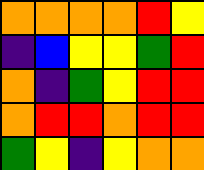[["orange", "orange", "orange", "orange", "red", "yellow"], ["indigo", "blue", "yellow", "yellow", "green", "red"], ["orange", "indigo", "green", "yellow", "red", "red"], ["orange", "red", "red", "orange", "red", "red"], ["green", "yellow", "indigo", "yellow", "orange", "orange"]]